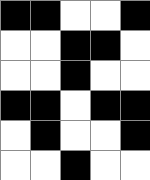[["black", "black", "white", "white", "black"], ["white", "white", "black", "black", "white"], ["white", "white", "black", "white", "white"], ["black", "black", "white", "black", "black"], ["white", "black", "white", "white", "black"], ["white", "white", "black", "white", "white"]]